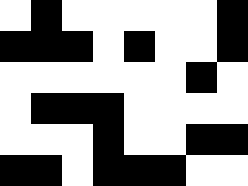[["white", "black", "white", "white", "white", "white", "white", "black"], ["black", "black", "black", "white", "black", "white", "white", "black"], ["white", "white", "white", "white", "white", "white", "black", "white"], ["white", "black", "black", "black", "white", "white", "white", "white"], ["white", "white", "white", "black", "white", "white", "black", "black"], ["black", "black", "white", "black", "black", "black", "white", "white"]]